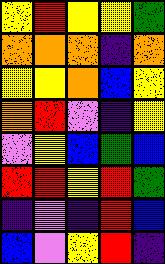[["yellow", "red", "yellow", "yellow", "green"], ["orange", "orange", "orange", "indigo", "orange"], ["yellow", "yellow", "orange", "blue", "yellow"], ["orange", "red", "violet", "indigo", "yellow"], ["violet", "yellow", "blue", "green", "blue"], ["red", "red", "yellow", "red", "green"], ["indigo", "violet", "indigo", "red", "blue"], ["blue", "violet", "yellow", "red", "indigo"]]